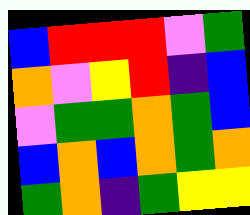[["blue", "red", "red", "red", "violet", "green"], ["orange", "violet", "yellow", "red", "indigo", "blue"], ["violet", "green", "green", "orange", "green", "blue"], ["blue", "orange", "blue", "orange", "green", "orange"], ["green", "orange", "indigo", "green", "yellow", "yellow"]]